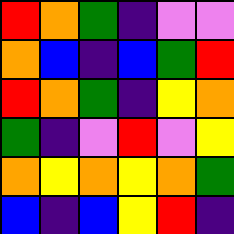[["red", "orange", "green", "indigo", "violet", "violet"], ["orange", "blue", "indigo", "blue", "green", "red"], ["red", "orange", "green", "indigo", "yellow", "orange"], ["green", "indigo", "violet", "red", "violet", "yellow"], ["orange", "yellow", "orange", "yellow", "orange", "green"], ["blue", "indigo", "blue", "yellow", "red", "indigo"]]